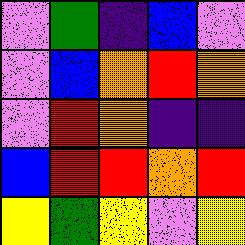[["violet", "green", "indigo", "blue", "violet"], ["violet", "blue", "orange", "red", "orange"], ["violet", "red", "orange", "indigo", "indigo"], ["blue", "red", "red", "orange", "red"], ["yellow", "green", "yellow", "violet", "yellow"]]